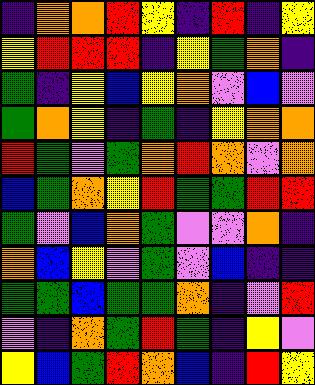[["indigo", "orange", "orange", "red", "yellow", "indigo", "red", "indigo", "yellow"], ["yellow", "red", "red", "red", "indigo", "yellow", "green", "orange", "indigo"], ["green", "indigo", "yellow", "blue", "yellow", "orange", "violet", "blue", "violet"], ["green", "orange", "yellow", "indigo", "green", "indigo", "yellow", "orange", "orange"], ["red", "green", "violet", "green", "orange", "red", "orange", "violet", "orange"], ["blue", "green", "orange", "yellow", "red", "green", "green", "red", "red"], ["green", "violet", "blue", "orange", "green", "violet", "violet", "orange", "indigo"], ["orange", "blue", "yellow", "violet", "green", "violet", "blue", "indigo", "indigo"], ["green", "green", "blue", "green", "green", "orange", "indigo", "violet", "red"], ["violet", "indigo", "orange", "green", "red", "green", "indigo", "yellow", "violet"], ["yellow", "blue", "green", "red", "orange", "blue", "indigo", "red", "yellow"]]